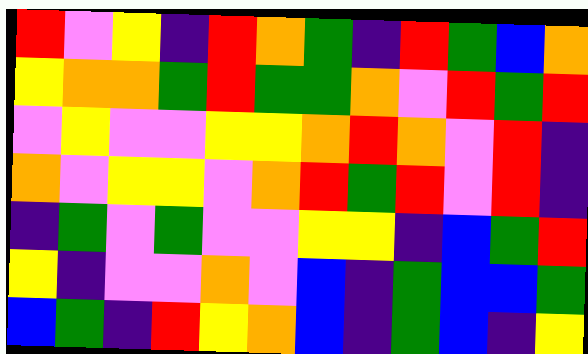[["red", "violet", "yellow", "indigo", "red", "orange", "green", "indigo", "red", "green", "blue", "orange"], ["yellow", "orange", "orange", "green", "red", "green", "green", "orange", "violet", "red", "green", "red"], ["violet", "yellow", "violet", "violet", "yellow", "yellow", "orange", "red", "orange", "violet", "red", "indigo"], ["orange", "violet", "yellow", "yellow", "violet", "orange", "red", "green", "red", "violet", "red", "indigo"], ["indigo", "green", "violet", "green", "violet", "violet", "yellow", "yellow", "indigo", "blue", "green", "red"], ["yellow", "indigo", "violet", "violet", "orange", "violet", "blue", "indigo", "green", "blue", "blue", "green"], ["blue", "green", "indigo", "red", "yellow", "orange", "blue", "indigo", "green", "blue", "indigo", "yellow"]]